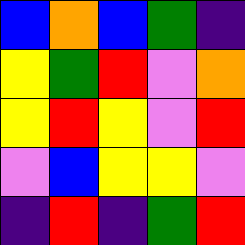[["blue", "orange", "blue", "green", "indigo"], ["yellow", "green", "red", "violet", "orange"], ["yellow", "red", "yellow", "violet", "red"], ["violet", "blue", "yellow", "yellow", "violet"], ["indigo", "red", "indigo", "green", "red"]]